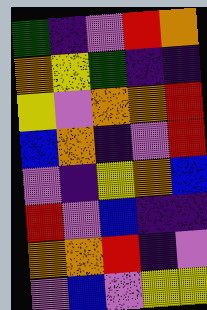[["green", "indigo", "violet", "red", "orange"], ["orange", "yellow", "green", "indigo", "indigo"], ["yellow", "violet", "orange", "orange", "red"], ["blue", "orange", "indigo", "violet", "red"], ["violet", "indigo", "yellow", "orange", "blue"], ["red", "violet", "blue", "indigo", "indigo"], ["orange", "orange", "red", "indigo", "violet"], ["violet", "blue", "violet", "yellow", "yellow"]]